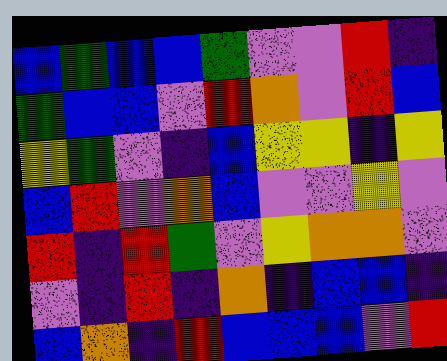[["blue", "green", "blue", "blue", "green", "violet", "violet", "red", "indigo"], ["green", "blue", "blue", "violet", "red", "orange", "violet", "red", "blue"], ["yellow", "green", "violet", "indigo", "blue", "yellow", "yellow", "indigo", "yellow"], ["blue", "red", "violet", "orange", "blue", "violet", "violet", "yellow", "violet"], ["red", "indigo", "red", "green", "violet", "yellow", "orange", "orange", "violet"], ["violet", "indigo", "red", "indigo", "orange", "indigo", "blue", "blue", "indigo"], ["blue", "orange", "indigo", "red", "blue", "blue", "blue", "violet", "red"]]